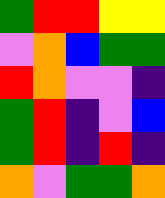[["green", "red", "red", "yellow", "yellow"], ["violet", "orange", "blue", "green", "green"], ["red", "orange", "violet", "violet", "indigo"], ["green", "red", "indigo", "violet", "blue"], ["green", "red", "indigo", "red", "indigo"], ["orange", "violet", "green", "green", "orange"]]